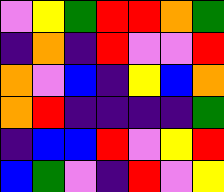[["violet", "yellow", "green", "red", "red", "orange", "green"], ["indigo", "orange", "indigo", "red", "violet", "violet", "red"], ["orange", "violet", "blue", "indigo", "yellow", "blue", "orange"], ["orange", "red", "indigo", "indigo", "indigo", "indigo", "green"], ["indigo", "blue", "blue", "red", "violet", "yellow", "red"], ["blue", "green", "violet", "indigo", "red", "violet", "yellow"]]